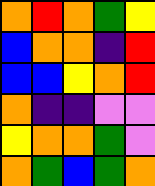[["orange", "red", "orange", "green", "yellow"], ["blue", "orange", "orange", "indigo", "red"], ["blue", "blue", "yellow", "orange", "red"], ["orange", "indigo", "indigo", "violet", "violet"], ["yellow", "orange", "orange", "green", "violet"], ["orange", "green", "blue", "green", "orange"]]